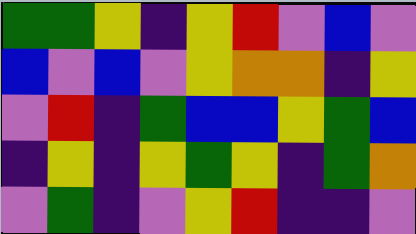[["green", "green", "yellow", "indigo", "yellow", "red", "violet", "blue", "violet"], ["blue", "violet", "blue", "violet", "yellow", "orange", "orange", "indigo", "yellow"], ["violet", "red", "indigo", "green", "blue", "blue", "yellow", "green", "blue"], ["indigo", "yellow", "indigo", "yellow", "green", "yellow", "indigo", "green", "orange"], ["violet", "green", "indigo", "violet", "yellow", "red", "indigo", "indigo", "violet"]]